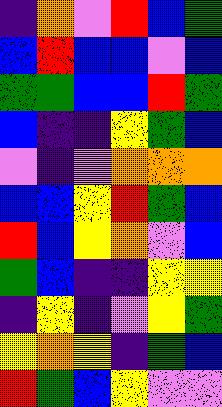[["indigo", "orange", "violet", "red", "blue", "green"], ["blue", "red", "blue", "blue", "violet", "blue"], ["green", "green", "blue", "blue", "red", "green"], ["blue", "indigo", "indigo", "yellow", "green", "blue"], ["violet", "indigo", "violet", "orange", "orange", "orange"], ["blue", "blue", "yellow", "red", "green", "blue"], ["red", "blue", "yellow", "orange", "violet", "blue"], ["green", "blue", "indigo", "indigo", "yellow", "yellow"], ["indigo", "yellow", "indigo", "violet", "yellow", "green"], ["yellow", "orange", "yellow", "indigo", "green", "blue"], ["red", "green", "blue", "yellow", "violet", "violet"]]